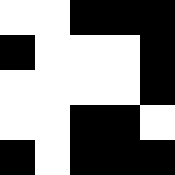[["white", "white", "black", "black", "black"], ["black", "white", "white", "white", "black"], ["white", "white", "white", "white", "black"], ["white", "white", "black", "black", "white"], ["black", "white", "black", "black", "black"]]